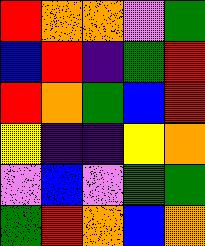[["red", "orange", "orange", "violet", "green"], ["blue", "red", "indigo", "green", "red"], ["red", "orange", "green", "blue", "red"], ["yellow", "indigo", "indigo", "yellow", "orange"], ["violet", "blue", "violet", "green", "green"], ["green", "red", "orange", "blue", "orange"]]